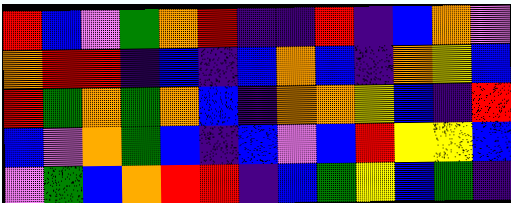[["red", "blue", "violet", "green", "orange", "red", "indigo", "indigo", "red", "indigo", "blue", "orange", "violet"], ["orange", "red", "red", "indigo", "blue", "indigo", "blue", "orange", "blue", "indigo", "orange", "yellow", "blue"], ["red", "green", "orange", "green", "orange", "blue", "indigo", "orange", "orange", "yellow", "blue", "indigo", "red"], ["blue", "violet", "orange", "green", "blue", "indigo", "blue", "violet", "blue", "red", "yellow", "yellow", "blue"], ["violet", "green", "blue", "orange", "red", "red", "indigo", "blue", "green", "yellow", "blue", "green", "indigo"]]